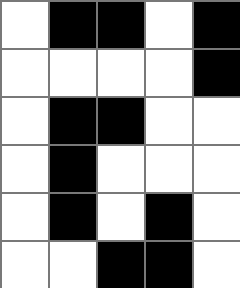[["white", "black", "black", "white", "black"], ["white", "white", "white", "white", "black"], ["white", "black", "black", "white", "white"], ["white", "black", "white", "white", "white"], ["white", "black", "white", "black", "white"], ["white", "white", "black", "black", "white"]]